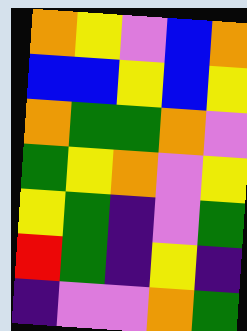[["orange", "yellow", "violet", "blue", "orange"], ["blue", "blue", "yellow", "blue", "yellow"], ["orange", "green", "green", "orange", "violet"], ["green", "yellow", "orange", "violet", "yellow"], ["yellow", "green", "indigo", "violet", "green"], ["red", "green", "indigo", "yellow", "indigo"], ["indigo", "violet", "violet", "orange", "green"]]